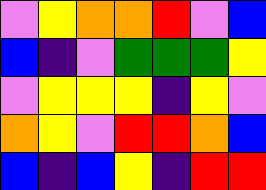[["violet", "yellow", "orange", "orange", "red", "violet", "blue"], ["blue", "indigo", "violet", "green", "green", "green", "yellow"], ["violet", "yellow", "yellow", "yellow", "indigo", "yellow", "violet"], ["orange", "yellow", "violet", "red", "red", "orange", "blue"], ["blue", "indigo", "blue", "yellow", "indigo", "red", "red"]]